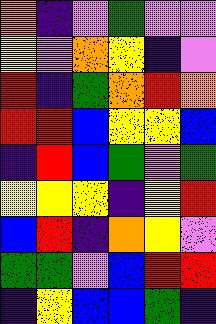[["orange", "indigo", "violet", "green", "violet", "violet"], ["yellow", "violet", "orange", "yellow", "indigo", "violet"], ["red", "indigo", "green", "orange", "red", "orange"], ["red", "red", "blue", "yellow", "yellow", "blue"], ["indigo", "red", "blue", "green", "violet", "green"], ["yellow", "yellow", "yellow", "indigo", "yellow", "red"], ["blue", "red", "indigo", "orange", "yellow", "violet"], ["green", "green", "violet", "blue", "red", "red"], ["indigo", "yellow", "blue", "blue", "green", "indigo"]]